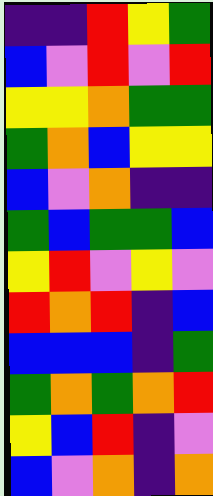[["indigo", "indigo", "red", "yellow", "green"], ["blue", "violet", "red", "violet", "red"], ["yellow", "yellow", "orange", "green", "green"], ["green", "orange", "blue", "yellow", "yellow"], ["blue", "violet", "orange", "indigo", "indigo"], ["green", "blue", "green", "green", "blue"], ["yellow", "red", "violet", "yellow", "violet"], ["red", "orange", "red", "indigo", "blue"], ["blue", "blue", "blue", "indigo", "green"], ["green", "orange", "green", "orange", "red"], ["yellow", "blue", "red", "indigo", "violet"], ["blue", "violet", "orange", "indigo", "orange"]]